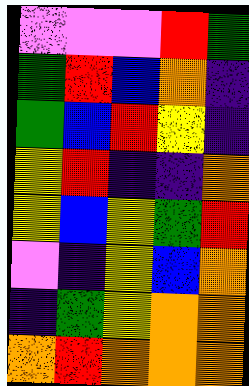[["violet", "violet", "violet", "red", "green"], ["green", "red", "blue", "orange", "indigo"], ["green", "blue", "red", "yellow", "indigo"], ["yellow", "red", "indigo", "indigo", "orange"], ["yellow", "blue", "yellow", "green", "red"], ["violet", "indigo", "yellow", "blue", "orange"], ["indigo", "green", "yellow", "orange", "orange"], ["orange", "red", "orange", "orange", "orange"]]